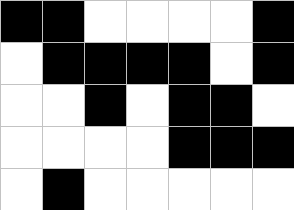[["black", "black", "white", "white", "white", "white", "black"], ["white", "black", "black", "black", "black", "white", "black"], ["white", "white", "black", "white", "black", "black", "white"], ["white", "white", "white", "white", "black", "black", "black"], ["white", "black", "white", "white", "white", "white", "white"]]